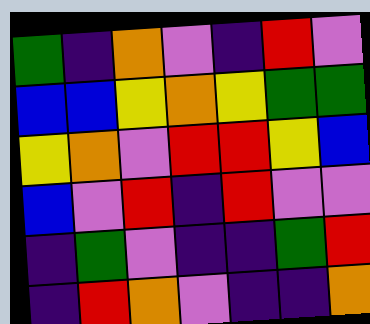[["green", "indigo", "orange", "violet", "indigo", "red", "violet"], ["blue", "blue", "yellow", "orange", "yellow", "green", "green"], ["yellow", "orange", "violet", "red", "red", "yellow", "blue"], ["blue", "violet", "red", "indigo", "red", "violet", "violet"], ["indigo", "green", "violet", "indigo", "indigo", "green", "red"], ["indigo", "red", "orange", "violet", "indigo", "indigo", "orange"]]